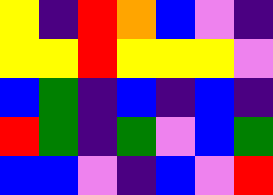[["yellow", "indigo", "red", "orange", "blue", "violet", "indigo"], ["yellow", "yellow", "red", "yellow", "yellow", "yellow", "violet"], ["blue", "green", "indigo", "blue", "indigo", "blue", "indigo"], ["red", "green", "indigo", "green", "violet", "blue", "green"], ["blue", "blue", "violet", "indigo", "blue", "violet", "red"]]